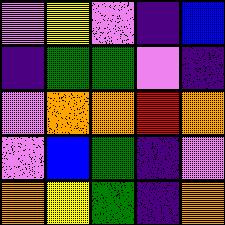[["violet", "yellow", "violet", "indigo", "blue"], ["indigo", "green", "green", "violet", "indigo"], ["violet", "orange", "orange", "red", "orange"], ["violet", "blue", "green", "indigo", "violet"], ["orange", "yellow", "green", "indigo", "orange"]]